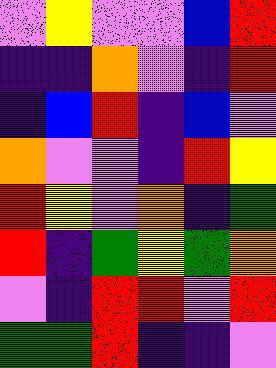[["violet", "yellow", "violet", "violet", "blue", "red"], ["indigo", "indigo", "orange", "violet", "indigo", "red"], ["indigo", "blue", "red", "indigo", "blue", "violet"], ["orange", "violet", "violet", "indigo", "red", "yellow"], ["red", "yellow", "violet", "orange", "indigo", "green"], ["red", "indigo", "green", "yellow", "green", "orange"], ["violet", "indigo", "red", "red", "violet", "red"], ["green", "green", "red", "indigo", "indigo", "violet"]]